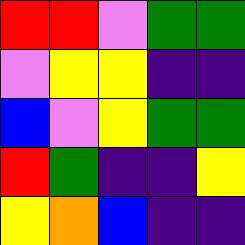[["red", "red", "violet", "green", "green"], ["violet", "yellow", "yellow", "indigo", "indigo"], ["blue", "violet", "yellow", "green", "green"], ["red", "green", "indigo", "indigo", "yellow"], ["yellow", "orange", "blue", "indigo", "indigo"]]